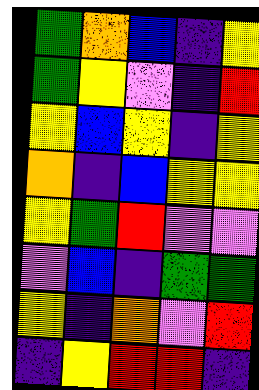[["green", "orange", "blue", "indigo", "yellow"], ["green", "yellow", "violet", "indigo", "red"], ["yellow", "blue", "yellow", "indigo", "yellow"], ["orange", "indigo", "blue", "yellow", "yellow"], ["yellow", "green", "red", "violet", "violet"], ["violet", "blue", "indigo", "green", "green"], ["yellow", "indigo", "orange", "violet", "red"], ["indigo", "yellow", "red", "red", "indigo"]]